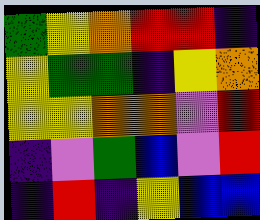[["green", "yellow", "orange", "red", "red", "indigo"], ["yellow", "green", "green", "indigo", "yellow", "orange"], ["yellow", "yellow", "orange", "orange", "violet", "red"], ["indigo", "violet", "green", "blue", "violet", "red"], ["indigo", "red", "indigo", "yellow", "blue", "blue"]]